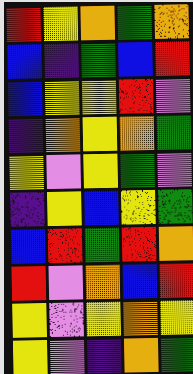[["red", "yellow", "orange", "green", "orange"], ["blue", "indigo", "green", "blue", "red"], ["blue", "yellow", "yellow", "red", "violet"], ["indigo", "orange", "yellow", "orange", "green"], ["yellow", "violet", "yellow", "green", "violet"], ["indigo", "yellow", "blue", "yellow", "green"], ["blue", "red", "green", "red", "orange"], ["red", "violet", "orange", "blue", "red"], ["yellow", "violet", "yellow", "orange", "yellow"], ["yellow", "violet", "indigo", "orange", "green"]]